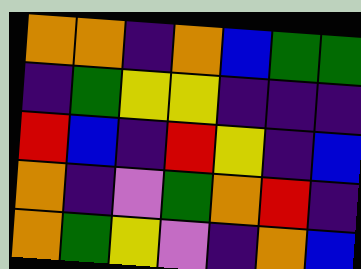[["orange", "orange", "indigo", "orange", "blue", "green", "green"], ["indigo", "green", "yellow", "yellow", "indigo", "indigo", "indigo"], ["red", "blue", "indigo", "red", "yellow", "indigo", "blue"], ["orange", "indigo", "violet", "green", "orange", "red", "indigo"], ["orange", "green", "yellow", "violet", "indigo", "orange", "blue"]]